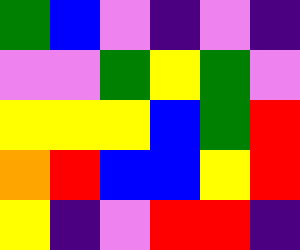[["green", "blue", "violet", "indigo", "violet", "indigo"], ["violet", "violet", "green", "yellow", "green", "violet"], ["yellow", "yellow", "yellow", "blue", "green", "red"], ["orange", "red", "blue", "blue", "yellow", "red"], ["yellow", "indigo", "violet", "red", "red", "indigo"]]